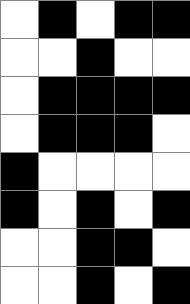[["white", "black", "white", "black", "black"], ["white", "white", "black", "white", "white"], ["white", "black", "black", "black", "black"], ["white", "black", "black", "black", "white"], ["black", "white", "white", "white", "white"], ["black", "white", "black", "white", "black"], ["white", "white", "black", "black", "white"], ["white", "white", "black", "white", "black"]]